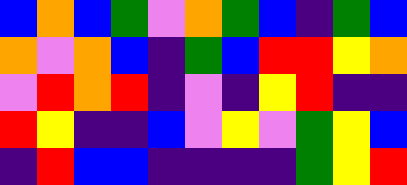[["blue", "orange", "blue", "green", "violet", "orange", "green", "blue", "indigo", "green", "blue"], ["orange", "violet", "orange", "blue", "indigo", "green", "blue", "red", "red", "yellow", "orange"], ["violet", "red", "orange", "red", "indigo", "violet", "indigo", "yellow", "red", "indigo", "indigo"], ["red", "yellow", "indigo", "indigo", "blue", "violet", "yellow", "violet", "green", "yellow", "blue"], ["indigo", "red", "blue", "blue", "indigo", "indigo", "indigo", "indigo", "green", "yellow", "red"]]